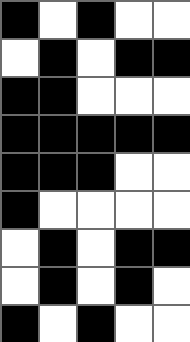[["black", "white", "black", "white", "white"], ["white", "black", "white", "black", "black"], ["black", "black", "white", "white", "white"], ["black", "black", "black", "black", "black"], ["black", "black", "black", "white", "white"], ["black", "white", "white", "white", "white"], ["white", "black", "white", "black", "black"], ["white", "black", "white", "black", "white"], ["black", "white", "black", "white", "white"]]